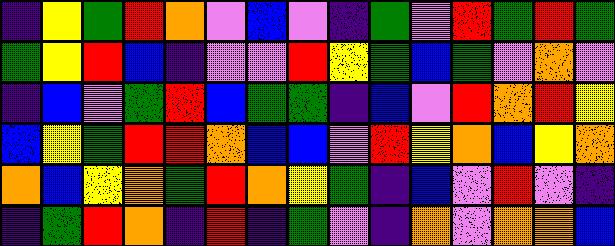[["indigo", "yellow", "green", "red", "orange", "violet", "blue", "violet", "indigo", "green", "violet", "red", "green", "red", "green"], ["green", "yellow", "red", "blue", "indigo", "violet", "violet", "red", "yellow", "green", "blue", "green", "violet", "orange", "violet"], ["indigo", "blue", "violet", "green", "red", "blue", "green", "green", "indigo", "blue", "violet", "red", "orange", "red", "yellow"], ["blue", "yellow", "green", "red", "red", "orange", "blue", "blue", "violet", "red", "yellow", "orange", "blue", "yellow", "orange"], ["orange", "blue", "yellow", "orange", "green", "red", "orange", "yellow", "green", "indigo", "blue", "violet", "red", "violet", "indigo"], ["indigo", "green", "red", "orange", "indigo", "red", "indigo", "green", "violet", "indigo", "orange", "violet", "orange", "orange", "blue"]]